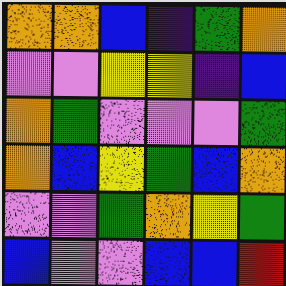[["orange", "orange", "blue", "indigo", "green", "orange"], ["violet", "violet", "yellow", "yellow", "indigo", "blue"], ["orange", "green", "violet", "violet", "violet", "green"], ["orange", "blue", "yellow", "green", "blue", "orange"], ["violet", "violet", "green", "orange", "yellow", "green"], ["blue", "violet", "violet", "blue", "blue", "red"]]